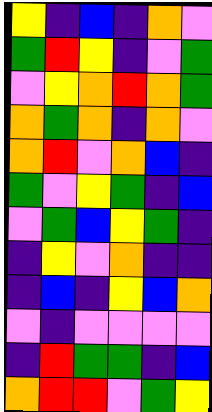[["yellow", "indigo", "blue", "indigo", "orange", "violet"], ["green", "red", "yellow", "indigo", "violet", "green"], ["violet", "yellow", "orange", "red", "orange", "green"], ["orange", "green", "orange", "indigo", "orange", "violet"], ["orange", "red", "violet", "orange", "blue", "indigo"], ["green", "violet", "yellow", "green", "indigo", "blue"], ["violet", "green", "blue", "yellow", "green", "indigo"], ["indigo", "yellow", "violet", "orange", "indigo", "indigo"], ["indigo", "blue", "indigo", "yellow", "blue", "orange"], ["violet", "indigo", "violet", "violet", "violet", "violet"], ["indigo", "red", "green", "green", "indigo", "blue"], ["orange", "red", "red", "violet", "green", "yellow"]]